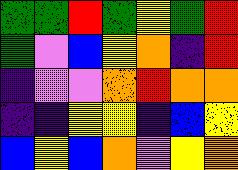[["green", "green", "red", "green", "yellow", "green", "red"], ["green", "violet", "blue", "yellow", "orange", "indigo", "red"], ["indigo", "violet", "violet", "orange", "red", "orange", "orange"], ["indigo", "indigo", "yellow", "yellow", "indigo", "blue", "yellow"], ["blue", "yellow", "blue", "orange", "violet", "yellow", "orange"]]